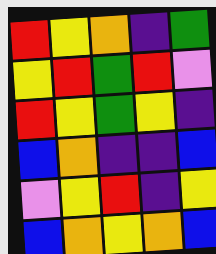[["red", "yellow", "orange", "indigo", "green"], ["yellow", "red", "green", "red", "violet"], ["red", "yellow", "green", "yellow", "indigo"], ["blue", "orange", "indigo", "indigo", "blue"], ["violet", "yellow", "red", "indigo", "yellow"], ["blue", "orange", "yellow", "orange", "blue"]]